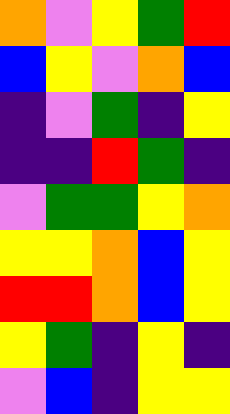[["orange", "violet", "yellow", "green", "red"], ["blue", "yellow", "violet", "orange", "blue"], ["indigo", "violet", "green", "indigo", "yellow"], ["indigo", "indigo", "red", "green", "indigo"], ["violet", "green", "green", "yellow", "orange"], ["yellow", "yellow", "orange", "blue", "yellow"], ["red", "red", "orange", "blue", "yellow"], ["yellow", "green", "indigo", "yellow", "indigo"], ["violet", "blue", "indigo", "yellow", "yellow"]]